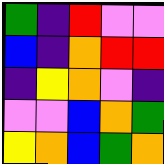[["green", "indigo", "red", "violet", "violet"], ["blue", "indigo", "orange", "red", "red"], ["indigo", "yellow", "orange", "violet", "indigo"], ["violet", "violet", "blue", "orange", "green"], ["yellow", "orange", "blue", "green", "orange"]]